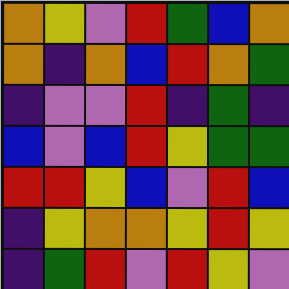[["orange", "yellow", "violet", "red", "green", "blue", "orange"], ["orange", "indigo", "orange", "blue", "red", "orange", "green"], ["indigo", "violet", "violet", "red", "indigo", "green", "indigo"], ["blue", "violet", "blue", "red", "yellow", "green", "green"], ["red", "red", "yellow", "blue", "violet", "red", "blue"], ["indigo", "yellow", "orange", "orange", "yellow", "red", "yellow"], ["indigo", "green", "red", "violet", "red", "yellow", "violet"]]